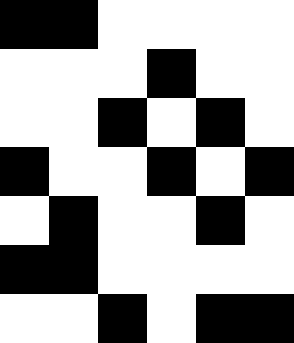[["black", "black", "white", "white", "white", "white"], ["white", "white", "white", "black", "white", "white"], ["white", "white", "black", "white", "black", "white"], ["black", "white", "white", "black", "white", "black"], ["white", "black", "white", "white", "black", "white"], ["black", "black", "white", "white", "white", "white"], ["white", "white", "black", "white", "black", "black"]]